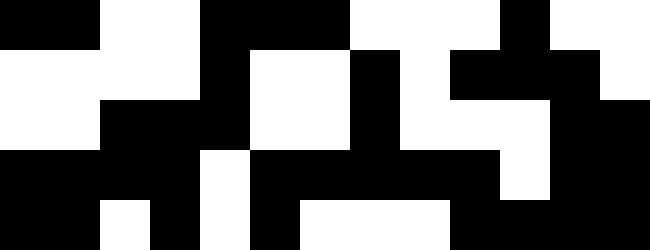[["black", "black", "white", "white", "black", "black", "black", "white", "white", "white", "black", "white", "white"], ["white", "white", "white", "white", "black", "white", "white", "black", "white", "black", "black", "black", "white"], ["white", "white", "black", "black", "black", "white", "white", "black", "white", "white", "white", "black", "black"], ["black", "black", "black", "black", "white", "black", "black", "black", "black", "black", "white", "black", "black"], ["black", "black", "white", "black", "white", "black", "white", "white", "white", "black", "black", "black", "black"]]